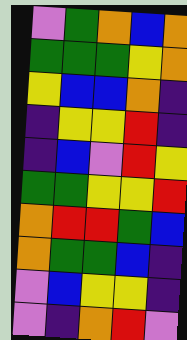[["violet", "green", "orange", "blue", "orange"], ["green", "green", "green", "yellow", "orange"], ["yellow", "blue", "blue", "orange", "indigo"], ["indigo", "yellow", "yellow", "red", "indigo"], ["indigo", "blue", "violet", "red", "yellow"], ["green", "green", "yellow", "yellow", "red"], ["orange", "red", "red", "green", "blue"], ["orange", "green", "green", "blue", "indigo"], ["violet", "blue", "yellow", "yellow", "indigo"], ["violet", "indigo", "orange", "red", "violet"]]